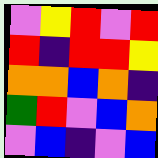[["violet", "yellow", "red", "violet", "red"], ["red", "indigo", "red", "red", "yellow"], ["orange", "orange", "blue", "orange", "indigo"], ["green", "red", "violet", "blue", "orange"], ["violet", "blue", "indigo", "violet", "blue"]]